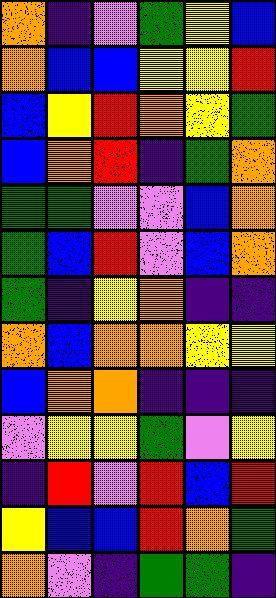[["orange", "indigo", "violet", "green", "yellow", "blue"], ["orange", "blue", "blue", "yellow", "yellow", "red"], ["blue", "yellow", "red", "orange", "yellow", "green"], ["blue", "orange", "red", "indigo", "green", "orange"], ["green", "green", "violet", "violet", "blue", "orange"], ["green", "blue", "red", "violet", "blue", "orange"], ["green", "indigo", "yellow", "orange", "indigo", "indigo"], ["orange", "blue", "orange", "orange", "yellow", "yellow"], ["blue", "orange", "orange", "indigo", "indigo", "indigo"], ["violet", "yellow", "yellow", "green", "violet", "yellow"], ["indigo", "red", "violet", "red", "blue", "red"], ["yellow", "blue", "blue", "red", "orange", "green"], ["orange", "violet", "indigo", "green", "green", "indigo"]]